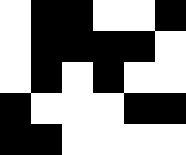[["white", "black", "black", "white", "white", "black"], ["white", "black", "black", "black", "black", "white"], ["white", "black", "white", "black", "white", "white"], ["black", "white", "white", "white", "black", "black"], ["black", "black", "white", "white", "white", "white"]]